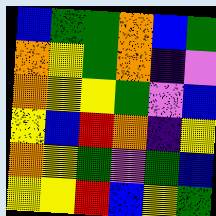[["blue", "green", "green", "orange", "blue", "green"], ["orange", "yellow", "green", "orange", "indigo", "violet"], ["orange", "yellow", "yellow", "green", "violet", "blue"], ["yellow", "blue", "red", "orange", "indigo", "yellow"], ["orange", "yellow", "green", "violet", "green", "blue"], ["yellow", "yellow", "red", "blue", "yellow", "green"]]